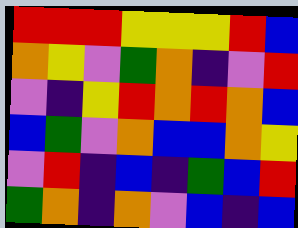[["red", "red", "red", "yellow", "yellow", "yellow", "red", "blue"], ["orange", "yellow", "violet", "green", "orange", "indigo", "violet", "red"], ["violet", "indigo", "yellow", "red", "orange", "red", "orange", "blue"], ["blue", "green", "violet", "orange", "blue", "blue", "orange", "yellow"], ["violet", "red", "indigo", "blue", "indigo", "green", "blue", "red"], ["green", "orange", "indigo", "orange", "violet", "blue", "indigo", "blue"]]